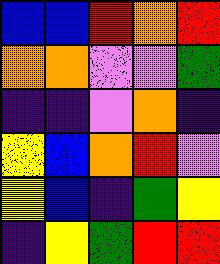[["blue", "blue", "red", "orange", "red"], ["orange", "orange", "violet", "violet", "green"], ["indigo", "indigo", "violet", "orange", "indigo"], ["yellow", "blue", "orange", "red", "violet"], ["yellow", "blue", "indigo", "green", "yellow"], ["indigo", "yellow", "green", "red", "red"]]